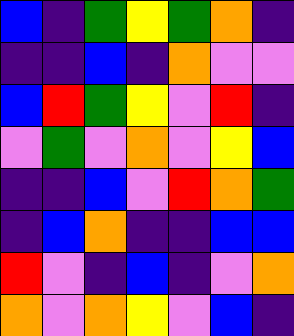[["blue", "indigo", "green", "yellow", "green", "orange", "indigo"], ["indigo", "indigo", "blue", "indigo", "orange", "violet", "violet"], ["blue", "red", "green", "yellow", "violet", "red", "indigo"], ["violet", "green", "violet", "orange", "violet", "yellow", "blue"], ["indigo", "indigo", "blue", "violet", "red", "orange", "green"], ["indigo", "blue", "orange", "indigo", "indigo", "blue", "blue"], ["red", "violet", "indigo", "blue", "indigo", "violet", "orange"], ["orange", "violet", "orange", "yellow", "violet", "blue", "indigo"]]